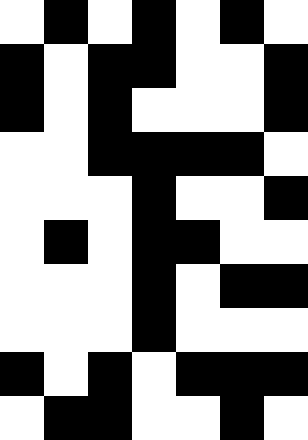[["white", "black", "white", "black", "white", "black", "white"], ["black", "white", "black", "black", "white", "white", "black"], ["black", "white", "black", "white", "white", "white", "black"], ["white", "white", "black", "black", "black", "black", "white"], ["white", "white", "white", "black", "white", "white", "black"], ["white", "black", "white", "black", "black", "white", "white"], ["white", "white", "white", "black", "white", "black", "black"], ["white", "white", "white", "black", "white", "white", "white"], ["black", "white", "black", "white", "black", "black", "black"], ["white", "black", "black", "white", "white", "black", "white"]]